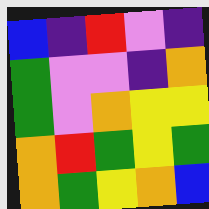[["blue", "indigo", "red", "violet", "indigo"], ["green", "violet", "violet", "indigo", "orange"], ["green", "violet", "orange", "yellow", "yellow"], ["orange", "red", "green", "yellow", "green"], ["orange", "green", "yellow", "orange", "blue"]]